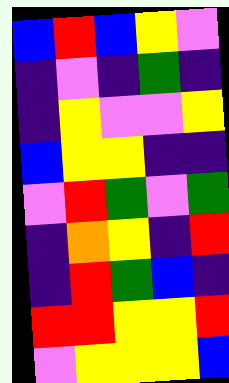[["blue", "red", "blue", "yellow", "violet"], ["indigo", "violet", "indigo", "green", "indigo"], ["indigo", "yellow", "violet", "violet", "yellow"], ["blue", "yellow", "yellow", "indigo", "indigo"], ["violet", "red", "green", "violet", "green"], ["indigo", "orange", "yellow", "indigo", "red"], ["indigo", "red", "green", "blue", "indigo"], ["red", "red", "yellow", "yellow", "red"], ["violet", "yellow", "yellow", "yellow", "blue"]]